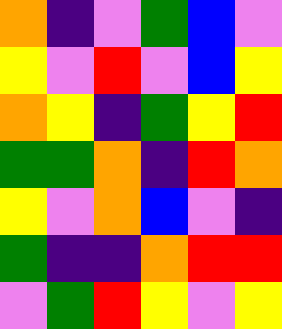[["orange", "indigo", "violet", "green", "blue", "violet"], ["yellow", "violet", "red", "violet", "blue", "yellow"], ["orange", "yellow", "indigo", "green", "yellow", "red"], ["green", "green", "orange", "indigo", "red", "orange"], ["yellow", "violet", "orange", "blue", "violet", "indigo"], ["green", "indigo", "indigo", "orange", "red", "red"], ["violet", "green", "red", "yellow", "violet", "yellow"]]